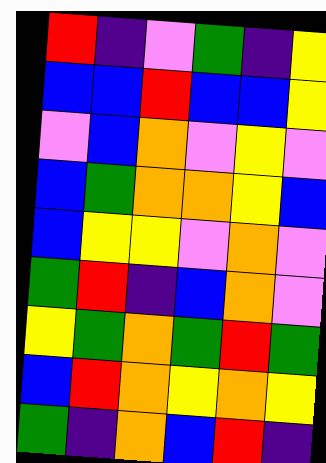[["red", "indigo", "violet", "green", "indigo", "yellow"], ["blue", "blue", "red", "blue", "blue", "yellow"], ["violet", "blue", "orange", "violet", "yellow", "violet"], ["blue", "green", "orange", "orange", "yellow", "blue"], ["blue", "yellow", "yellow", "violet", "orange", "violet"], ["green", "red", "indigo", "blue", "orange", "violet"], ["yellow", "green", "orange", "green", "red", "green"], ["blue", "red", "orange", "yellow", "orange", "yellow"], ["green", "indigo", "orange", "blue", "red", "indigo"]]